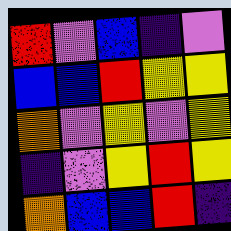[["red", "violet", "blue", "indigo", "violet"], ["blue", "blue", "red", "yellow", "yellow"], ["orange", "violet", "yellow", "violet", "yellow"], ["indigo", "violet", "yellow", "red", "yellow"], ["orange", "blue", "blue", "red", "indigo"]]